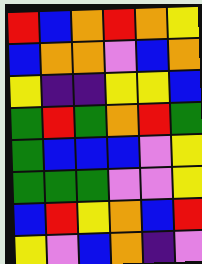[["red", "blue", "orange", "red", "orange", "yellow"], ["blue", "orange", "orange", "violet", "blue", "orange"], ["yellow", "indigo", "indigo", "yellow", "yellow", "blue"], ["green", "red", "green", "orange", "red", "green"], ["green", "blue", "blue", "blue", "violet", "yellow"], ["green", "green", "green", "violet", "violet", "yellow"], ["blue", "red", "yellow", "orange", "blue", "red"], ["yellow", "violet", "blue", "orange", "indigo", "violet"]]